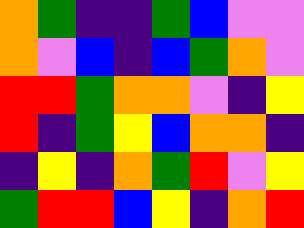[["orange", "green", "indigo", "indigo", "green", "blue", "violet", "violet"], ["orange", "violet", "blue", "indigo", "blue", "green", "orange", "violet"], ["red", "red", "green", "orange", "orange", "violet", "indigo", "yellow"], ["red", "indigo", "green", "yellow", "blue", "orange", "orange", "indigo"], ["indigo", "yellow", "indigo", "orange", "green", "red", "violet", "yellow"], ["green", "red", "red", "blue", "yellow", "indigo", "orange", "red"]]